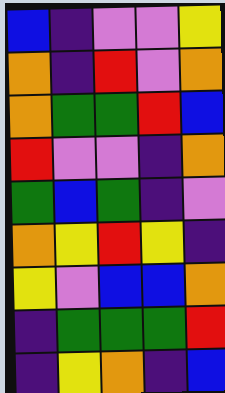[["blue", "indigo", "violet", "violet", "yellow"], ["orange", "indigo", "red", "violet", "orange"], ["orange", "green", "green", "red", "blue"], ["red", "violet", "violet", "indigo", "orange"], ["green", "blue", "green", "indigo", "violet"], ["orange", "yellow", "red", "yellow", "indigo"], ["yellow", "violet", "blue", "blue", "orange"], ["indigo", "green", "green", "green", "red"], ["indigo", "yellow", "orange", "indigo", "blue"]]